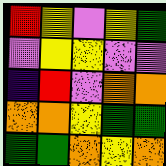[["red", "yellow", "violet", "yellow", "green"], ["violet", "yellow", "yellow", "violet", "violet"], ["indigo", "red", "violet", "orange", "orange"], ["orange", "orange", "yellow", "green", "green"], ["green", "green", "orange", "yellow", "orange"]]